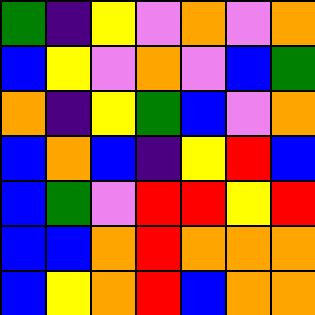[["green", "indigo", "yellow", "violet", "orange", "violet", "orange"], ["blue", "yellow", "violet", "orange", "violet", "blue", "green"], ["orange", "indigo", "yellow", "green", "blue", "violet", "orange"], ["blue", "orange", "blue", "indigo", "yellow", "red", "blue"], ["blue", "green", "violet", "red", "red", "yellow", "red"], ["blue", "blue", "orange", "red", "orange", "orange", "orange"], ["blue", "yellow", "orange", "red", "blue", "orange", "orange"]]